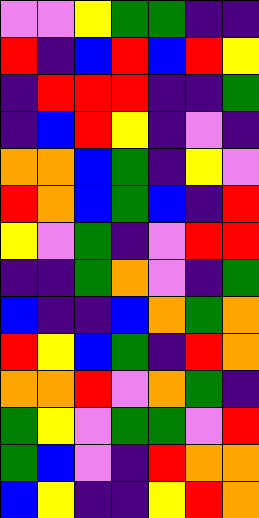[["violet", "violet", "yellow", "green", "green", "indigo", "indigo"], ["red", "indigo", "blue", "red", "blue", "red", "yellow"], ["indigo", "red", "red", "red", "indigo", "indigo", "green"], ["indigo", "blue", "red", "yellow", "indigo", "violet", "indigo"], ["orange", "orange", "blue", "green", "indigo", "yellow", "violet"], ["red", "orange", "blue", "green", "blue", "indigo", "red"], ["yellow", "violet", "green", "indigo", "violet", "red", "red"], ["indigo", "indigo", "green", "orange", "violet", "indigo", "green"], ["blue", "indigo", "indigo", "blue", "orange", "green", "orange"], ["red", "yellow", "blue", "green", "indigo", "red", "orange"], ["orange", "orange", "red", "violet", "orange", "green", "indigo"], ["green", "yellow", "violet", "green", "green", "violet", "red"], ["green", "blue", "violet", "indigo", "red", "orange", "orange"], ["blue", "yellow", "indigo", "indigo", "yellow", "red", "orange"]]